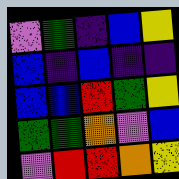[["violet", "green", "indigo", "blue", "yellow"], ["blue", "indigo", "blue", "indigo", "indigo"], ["blue", "blue", "red", "green", "yellow"], ["green", "green", "orange", "violet", "blue"], ["violet", "red", "red", "orange", "yellow"]]